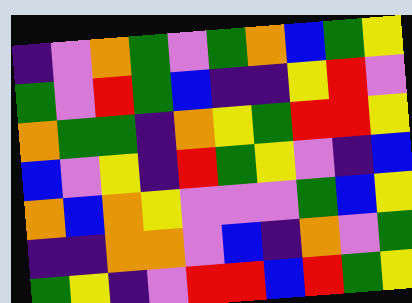[["indigo", "violet", "orange", "green", "violet", "green", "orange", "blue", "green", "yellow"], ["green", "violet", "red", "green", "blue", "indigo", "indigo", "yellow", "red", "violet"], ["orange", "green", "green", "indigo", "orange", "yellow", "green", "red", "red", "yellow"], ["blue", "violet", "yellow", "indigo", "red", "green", "yellow", "violet", "indigo", "blue"], ["orange", "blue", "orange", "yellow", "violet", "violet", "violet", "green", "blue", "yellow"], ["indigo", "indigo", "orange", "orange", "violet", "blue", "indigo", "orange", "violet", "green"], ["green", "yellow", "indigo", "violet", "red", "red", "blue", "red", "green", "yellow"]]